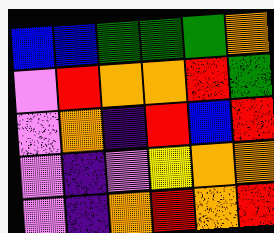[["blue", "blue", "green", "green", "green", "orange"], ["violet", "red", "orange", "orange", "red", "green"], ["violet", "orange", "indigo", "red", "blue", "red"], ["violet", "indigo", "violet", "yellow", "orange", "orange"], ["violet", "indigo", "orange", "red", "orange", "red"]]